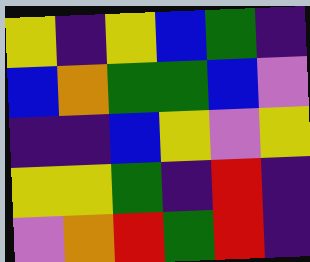[["yellow", "indigo", "yellow", "blue", "green", "indigo"], ["blue", "orange", "green", "green", "blue", "violet"], ["indigo", "indigo", "blue", "yellow", "violet", "yellow"], ["yellow", "yellow", "green", "indigo", "red", "indigo"], ["violet", "orange", "red", "green", "red", "indigo"]]